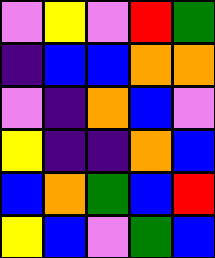[["violet", "yellow", "violet", "red", "green"], ["indigo", "blue", "blue", "orange", "orange"], ["violet", "indigo", "orange", "blue", "violet"], ["yellow", "indigo", "indigo", "orange", "blue"], ["blue", "orange", "green", "blue", "red"], ["yellow", "blue", "violet", "green", "blue"]]